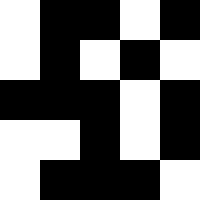[["white", "black", "black", "white", "black"], ["white", "black", "white", "black", "white"], ["black", "black", "black", "white", "black"], ["white", "white", "black", "white", "black"], ["white", "black", "black", "black", "white"]]